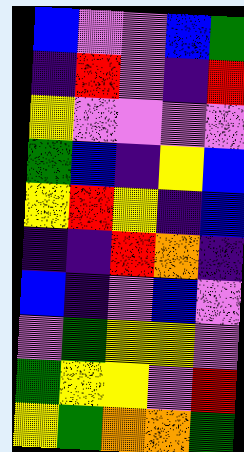[["blue", "violet", "violet", "blue", "green"], ["indigo", "red", "violet", "indigo", "red"], ["yellow", "violet", "violet", "violet", "violet"], ["green", "blue", "indigo", "yellow", "blue"], ["yellow", "red", "yellow", "indigo", "blue"], ["indigo", "indigo", "red", "orange", "indigo"], ["blue", "indigo", "violet", "blue", "violet"], ["violet", "green", "yellow", "yellow", "violet"], ["green", "yellow", "yellow", "violet", "red"], ["yellow", "green", "orange", "orange", "green"]]